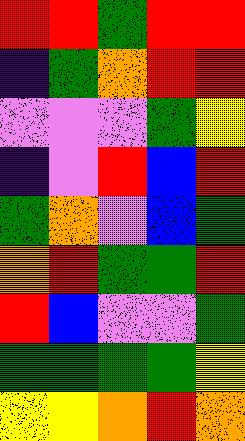[["red", "red", "green", "red", "red"], ["indigo", "green", "orange", "red", "red"], ["violet", "violet", "violet", "green", "yellow"], ["indigo", "violet", "red", "blue", "red"], ["green", "orange", "violet", "blue", "green"], ["orange", "red", "green", "green", "red"], ["red", "blue", "violet", "violet", "green"], ["green", "green", "green", "green", "yellow"], ["yellow", "yellow", "orange", "red", "orange"]]